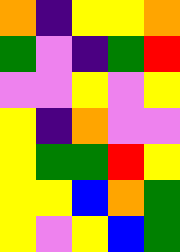[["orange", "indigo", "yellow", "yellow", "orange"], ["green", "violet", "indigo", "green", "red"], ["violet", "violet", "yellow", "violet", "yellow"], ["yellow", "indigo", "orange", "violet", "violet"], ["yellow", "green", "green", "red", "yellow"], ["yellow", "yellow", "blue", "orange", "green"], ["yellow", "violet", "yellow", "blue", "green"]]